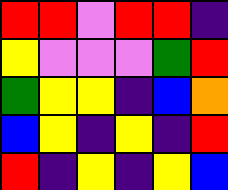[["red", "red", "violet", "red", "red", "indigo"], ["yellow", "violet", "violet", "violet", "green", "red"], ["green", "yellow", "yellow", "indigo", "blue", "orange"], ["blue", "yellow", "indigo", "yellow", "indigo", "red"], ["red", "indigo", "yellow", "indigo", "yellow", "blue"]]